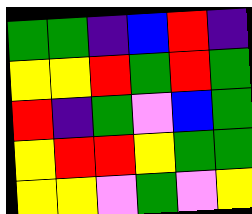[["green", "green", "indigo", "blue", "red", "indigo"], ["yellow", "yellow", "red", "green", "red", "green"], ["red", "indigo", "green", "violet", "blue", "green"], ["yellow", "red", "red", "yellow", "green", "green"], ["yellow", "yellow", "violet", "green", "violet", "yellow"]]